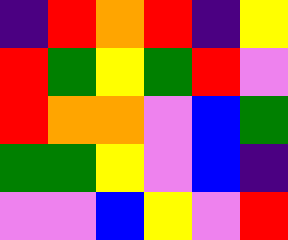[["indigo", "red", "orange", "red", "indigo", "yellow"], ["red", "green", "yellow", "green", "red", "violet"], ["red", "orange", "orange", "violet", "blue", "green"], ["green", "green", "yellow", "violet", "blue", "indigo"], ["violet", "violet", "blue", "yellow", "violet", "red"]]